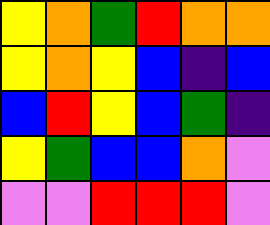[["yellow", "orange", "green", "red", "orange", "orange"], ["yellow", "orange", "yellow", "blue", "indigo", "blue"], ["blue", "red", "yellow", "blue", "green", "indigo"], ["yellow", "green", "blue", "blue", "orange", "violet"], ["violet", "violet", "red", "red", "red", "violet"]]